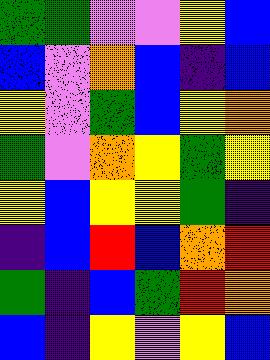[["green", "green", "violet", "violet", "yellow", "blue"], ["blue", "violet", "orange", "blue", "indigo", "blue"], ["yellow", "violet", "green", "blue", "yellow", "orange"], ["green", "violet", "orange", "yellow", "green", "yellow"], ["yellow", "blue", "yellow", "yellow", "green", "indigo"], ["indigo", "blue", "red", "blue", "orange", "red"], ["green", "indigo", "blue", "green", "red", "orange"], ["blue", "indigo", "yellow", "violet", "yellow", "blue"]]